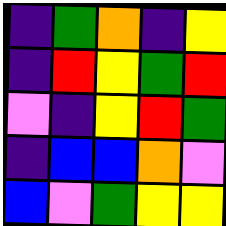[["indigo", "green", "orange", "indigo", "yellow"], ["indigo", "red", "yellow", "green", "red"], ["violet", "indigo", "yellow", "red", "green"], ["indigo", "blue", "blue", "orange", "violet"], ["blue", "violet", "green", "yellow", "yellow"]]